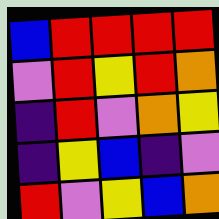[["blue", "red", "red", "red", "red"], ["violet", "red", "yellow", "red", "orange"], ["indigo", "red", "violet", "orange", "yellow"], ["indigo", "yellow", "blue", "indigo", "violet"], ["red", "violet", "yellow", "blue", "orange"]]